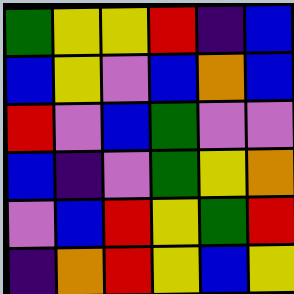[["green", "yellow", "yellow", "red", "indigo", "blue"], ["blue", "yellow", "violet", "blue", "orange", "blue"], ["red", "violet", "blue", "green", "violet", "violet"], ["blue", "indigo", "violet", "green", "yellow", "orange"], ["violet", "blue", "red", "yellow", "green", "red"], ["indigo", "orange", "red", "yellow", "blue", "yellow"]]